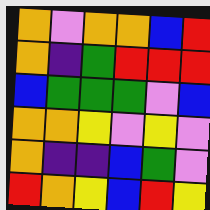[["orange", "violet", "orange", "orange", "blue", "red"], ["orange", "indigo", "green", "red", "red", "red"], ["blue", "green", "green", "green", "violet", "blue"], ["orange", "orange", "yellow", "violet", "yellow", "violet"], ["orange", "indigo", "indigo", "blue", "green", "violet"], ["red", "orange", "yellow", "blue", "red", "yellow"]]